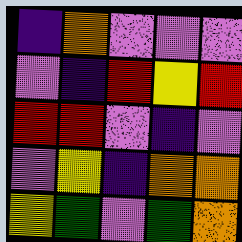[["indigo", "orange", "violet", "violet", "violet"], ["violet", "indigo", "red", "yellow", "red"], ["red", "red", "violet", "indigo", "violet"], ["violet", "yellow", "indigo", "orange", "orange"], ["yellow", "green", "violet", "green", "orange"]]